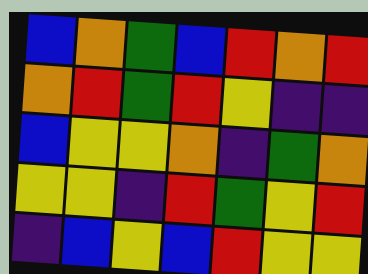[["blue", "orange", "green", "blue", "red", "orange", "red"], ["orange", "red", "green", "red", "yellow", "indigo", "indigo"], ["blue", "yellow", "yellow", "orange", "indigo", "green", "orange"], ["yellow", "yellow", "indigo", "red", "green", "yellow", "red"], ["indigo", "blue", "yellow", "blue", "red", "yellow", "yellow"]]